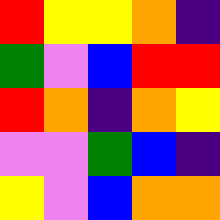[["red", "yellow", "yellow", "orange", "indigo"], ["green", "violet", "blue", "red", "red"], ["red", "orange", "indigo", "orange", "yellow"], ["violet", "violet", "green", "blue", "indigo"], ["yellow", "violet", "blue", "orange", "orange"]]